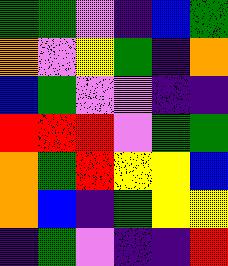[["green", "green", "violet", "indigo", "blue", "green"], ["orange", "violet", "yellow", "green", "indigo", "orange"], ["blue", "green", "violet", "violet", "indigo", "indigo"], ["red", "red", "red", "violet", "green", "green"], ["orange", "green", "red", "yellow", "yellow", "blue"], ["orange", "blue", "indigo", "green", "yellow", "yellow"], ["indigo", "green", "violet", "indigo", "indigo", "red"]]